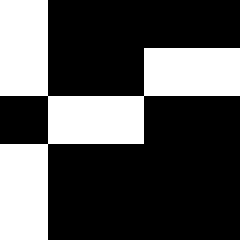[["white", "black", "black", "black", "black"], ["white", "black", "black", "white", "white"], ["black", "white", "white", "black", "black"], ["white", "black", "black", "black", "black"], ["white", "black", "black", "black", "black"]]